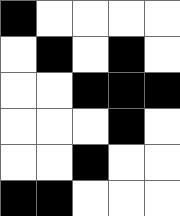[["black", "white", "white", "white", "white"], ["white", "black", "white", "black", "white"], ["white", "white", "black", "black", "black"], ["white", "white", "white", "black", "white"], ["white", "white", "black", "white", "white"], ["black", "black", "white", "white", "white"]]